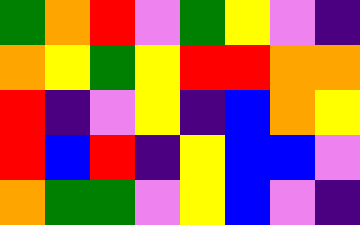[["green", "orange", "red", "violet", "green", "yellow", "violet", "indigo"], ["orange", "yellow", "green", "yellow", "red", "red", "orange", "orange"], ["red", "indigo", "violet", "yellow", "indigo", "blue", "orange", "yellow"], ["red", "blue", "red", "indigo", "yellow", "blue", "blue", "violet"], ["orange", "green", "green", "violet", "yellow", "blue", "violet", "indigo"]]